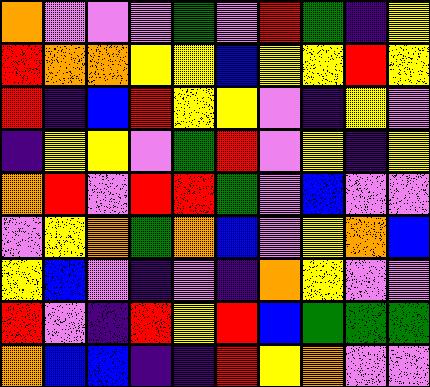[["orange", "violet", "violet", "violet", "green", "violet", "red", "green", "indigo", "yellow"], ["red", "orange", "orange", "yellow", "yellow", "blue", "yellow", "yellow", "red", "yellow"], ["red", "indigo", "blue", "red", "yellow", "yellow", "violet", "indigo", "yellow", "violet"], ["indigo", "yellow", "yellow", "violet", "green", "red", "violet", "yellow", "indigo", "yellow"], ["orange", "red", "violet", "red", "red", "green", "violet", "blue", "violet", "violet"], ["violet", "yellow", "orange", "green", "orange", "blue", "violet", "yellow", "orange", "blue"], ["yellow", "blue", "violet", "indigo", "violet", "indigo", "orange", "yellow", "violet", "violet"], ["red", "violet", "indigo", "red", "yellow", "red", "blue", "green", "green", "green"], ["orange", "blue", "blue", "indigo", "indigo", "red", "yellow", "orange", "violet", "violet"]]